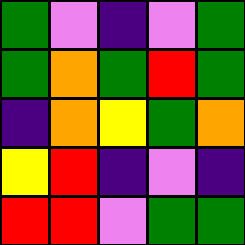[["green", "violet", "indigo", "violet", "green"], ["green", "orange", "green", "red", "green"], ["indigo", "orange", "yellow", "green", "orange"], ["yellow", "red", "indigo", "violet", "indigo"], ["red", "red", "violet", "green", "green"]]